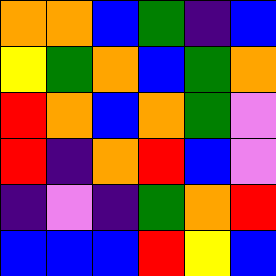[["orange", "orange", "blue", "green", "indigo", "blue"], ["yellow", "green", "orange", "blue", "green", "orange"], ["red", "orange", "blue", "orange", "green", "violet"], ["red", "indigo", "orange", "red", "blue", "violet"], ["indigo", "violet", "indigo", "green", "orange", "red"], ["blue", "blue", "blue", "red", "yellow", "blue"]]